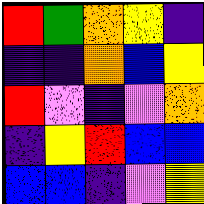[["red", "green", "orange", "yellow", "indigo"], ["indigo", "indigo", "orange", "blue", "yellow"], ["red", "violet", "indigo", "violet", "orange"], ["indigo", "yellow", "red", "blue", "blue"], ["blue", "blue", "indigo", "violet", "yellow"]]